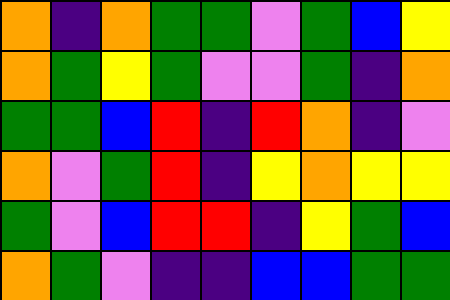[["orange", "indigo", "orange", "green", "green", "violet", "green", "blue", "yellow"], ["orange", "green", "yellow", "green", "violet", "violet", "green", "indigo", "orange"], ["green", "green", "blue", "red", "indigo", "red", "orange", "indigo", "violet"], ["orange", "violet", "green", "red", "indigo", "yellow", "orange", "yellow", "yellow"], ["green", "violet", "blue", "red", "red", "indigo", "yellow", "green", "blue"], ["orange", "green", "violet", "indigo", "indigo", "blue", "blue", "green", "green"]]